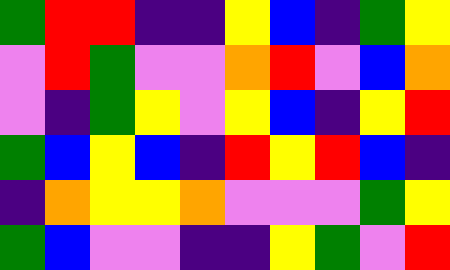[["green", "red", "red", "indigo", "indigo", "yellow", "blue", "indigo", "green", "yellow"], ["violet", "red", "green", "violet", "violet", "orange", "red", "violet", "blue", "orange"], ["violet", "indigo", "green", "yellow", "violet", "yellow", "blue", "indigo", "yellow", "red"], ["green", "blue", "yellow", "blue", "indigo", "red", "yellow", "red", "blue", "indigo"], ["indigo", "orange", "yellow", "yellow", "orange", "violet", "violet", "violet", "green", "yellow"], ["green", "blue", "violet", "violet", "indigo", "indigo", "yellow", "green", "violet", "red"]]